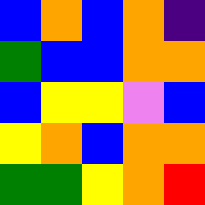[["blue", "orange", "blue", "orange", "indigo"], ["green", "blue", "blue", "orange", "orange"], ["blue", "yellow", "yellow", "violet", "blue"], ["yellow", "orange", "blue", "orange", "orange"], ["green", "green", "yellow", "orange", "red"]]